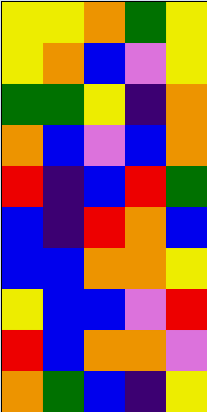[["yellow", "yellow", "orange", "green", "yellow"], ["yellow", "orange", "blue", "violet", "yellow"], ["green", "green", "yellow", "indigo", "orange"], ["orange", "blue", "violet", "blue", "orange"], ["red", "indigo", "blue", "red", "green"], ["blue", "indigo", "red", "orange", "blue"], ["blue", "blue", "orange", "orange", "yellow"], ["yellow", "blue", "blue", "violet", "red"], ["red", "blue", "orange", "orange", "violet"], ["orange", "green", "blue", "indigo", "yellow"]]